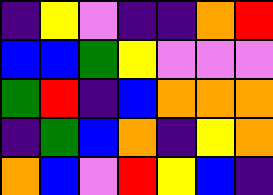[["indigo", "yellow", "violet", "indigo", "indigo", "orange", "red"], ["blue", "blue", "green", "yellow", "violet", "violet", "violet"], ["green", "red", "indigo", "blue", "orange", "orange", "orange"], ["indigo", "green", "blue", "orange", "indigo", "yellow", "orange"], ["orange", "blue", "violet", "red", "yellow", "blue", "indigo"]]